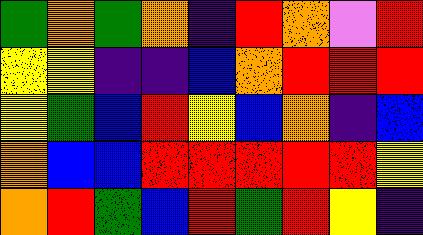[["green", "orange", "green", "orange", "indigo", "red", "orange", "violet", "red"], ["yellow", "yellow", "indigo", "indigo", "blue", "orange", "red", "red", "red"], ["yellow", "green", "blue", "red", "yellow", "blue", "orange", "indigo", "blue"], ["orange", "blue", "blue", "red", "red", "red", "red", "red", "yellow"], ["orange", "red", "green", "blue", "red", "green", "red", "yellow", "indigo"]]